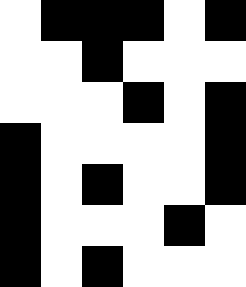[["white", "black", "black", "black", "white", "black"], ["white", "white", "black", "white", "white", "white"], ["white", "white", "white", "black", "white", "black"], ["black", "white", "white", "white", "white", "black"], ["black", "white", "black", "white", "white", "black"], ["black", "white", "white", "white", "black", "white"], ["black", "white", "black", "white", "white", "white"]]